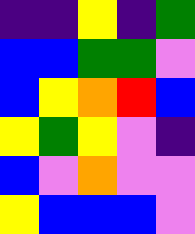[["indigo", "indigo", "yellow", "indigo", "green"], ["blue", "blue", "green", "green", "violet"], ["blue", "yellow", "orange", "red", "blue"], ["yellow", "green", "yellow", "violet", "indigo"], ["blue", "violet", "orange", "violet", "violet"], ["yellow", "blue", "blue", "blue", "violet"]]